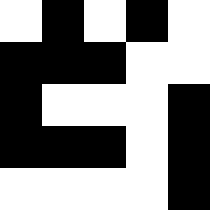[["white", "black", "white", "black", "white"], ["black", "black", "black", "white", "white"], ["black", "white", "white", "white", "black"], ["black", "black", "black", "white", "black"], ["white", "white", "white", "white", "black"]]